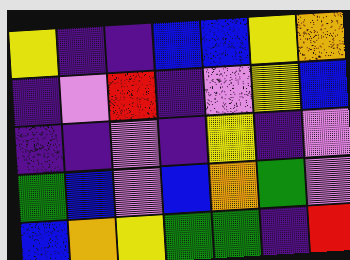[["yellow", "indigo", "indigo", "blue", "blue", "yellow", "orange"], ["indigo", "violet", "red", "indigo", "violet", "yellow", "blue"], ["indigo", "indigo", "violet", "indigo", "yellow", "indigo", "violet"], ["green", "blue", "violet", "blue", "orange", "green", "violet"], ["blue", "orange", "yellow", "green", "green", "indigo", "red"]]